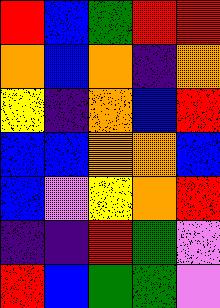[["red", "blue", "green", "red", "red"], ["orange", "blue", "orange", "indigo", "orange"], ["yellow", "indigo", "orange", "blue", "red"], ["blue", "blue", "orange", "orange", "blue"], ["blue", "violet", "yellow", "orange", "red"], ["indigo", "indigo", "red", "green", "violet"], ["red", "blue", "green", "green", "violet"]]